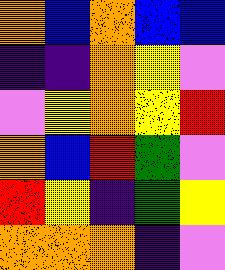[["orange", "blue", "orange", "blue", "blue"], ["indigo", "indigo", "orange", "yellow", "violet"], ["violet", "yellow", "orange", "yellow", "red"], ["orange", "blue", "red", "green", "violet"], ["red", "yellow", "indigo", "green", "yellow"], ["orange", "orange", "orange", "indigo", "violet"]]